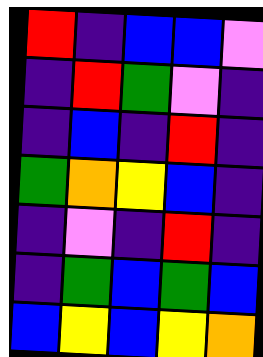[["red", "indigo", "blue", "blue", "violet"], ["indigo", "red", "green", "violet", "indigo"], ["indigo", "blue", "indigo", "red", "indigo"], ["green", "orange", "yellow", "blue", "indigo"], ["indigo", "violet", "indigo", "red", "indigo"], ["indigo", "green", "blue", "green", "blue"], ["blue", "yellow", "blue", "yellow", "orange"]]